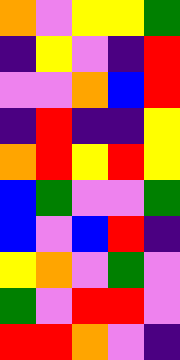[["orange", "violet", "yellow", "yellow", "green"], ["indigo", "yellow", "violet", "indigo", "red"], ["violet", "violet", "orange", "blue", "red"], ["indigo", "red", "indigo", "indigo", "yellow"], ["orange", "red", "yellow", "red", "yellow"], ["blue", "green", "violet", "violet", "green"], ["blue", "violet", "blue", "red", "indigo"], ["yellow", "orange", "violet", "green", "violet"], ["green", "violet", "red", "red", "violet"], ["red", "red", "orange", "violet", "indigo"]]